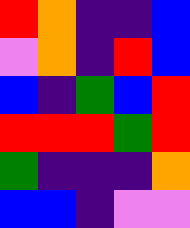[["red", "orange", "indigo", "indigo", "blue"], ["violet", "orange", "indigo", "red", "blue"], ["blue", "indigo", "green", "blue", "red"], ["red", "red", "red", "green", "red"], ["green", "indigo", "indigo", "indigo", "orange"], ["blue", "blue", "indigo", "violet", "violet"]]